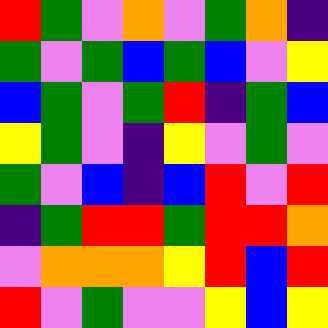[["red", "green", "violet", "orange", "violet", "green", "orange", "indigo"], ["green", "violet", "green", "blue", "green", "blue", "violet", "yellow"], ["blue", "green", "violet", "green", "red", "indigo", "green", "blue"], ["yellow", "green", "violet", "indigo", "yellow", "violet", "green", "violet"], ["green", "violet", "blue", "indigo", "blue", "red", "violet", "red"], ["indigo", "green", "red", "red", "green", "red", "red", "orange"], ["violet", "orange", "orange", "orange", "yellow", "red", "blue", "red"], ["red", "violet", "green", "violet", "violet", "yellow", "blue", "yellow"]]